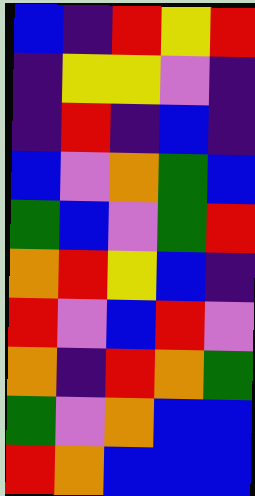[["blue", "indigo", "red", "yellow", "red"], ["indigo", "yellow", "yellow", "violet", "indigo"], ["indigo", "red", "indigo", "blue", "indigo"], ["blue", "violet", "orange", "green", "blue"], ["green", "blue", "violet", "green", "red"], ["orange", "red", "yellow", "blue", "indigo"], ["red", "violet", "blue", "red", "violet"], ["orange", "indigo", "red", "orange", "green"], ["green", "violet", "orange", "blue", "blue"], ["red", "orange", "blue", "blue", "blue"]]